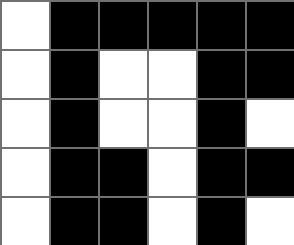[["white", "black", "black", "black", "black", "black"], ["white", "black", "white", "white", "black", "black"], ["white", "black", "white", "white", "black", "white"], ["white", "black", "black", "white", "black", "black"], ["white", "black", "black", "white", "black", "white"]]